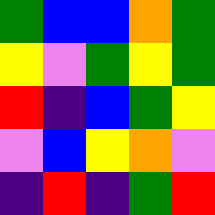[["green", "blue", "blue", "orange", "green"], ["yellow", "violet", "green", "yellow", "green"], ["red", "indigo", "blue", "green", "yellow"], ["violet", "blue", "yellow", "orange", "violet"], ["indigo", "red", "indigo", "green", "red"]]